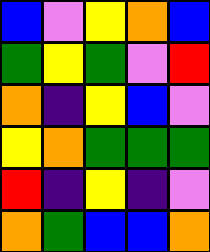[["blue", "violet", "yellow", "orange", "blue"], ["green", "yellow", "green", "violet", "red"], ["orange", "indigo", "yellow", "blue", "violet"], ["yellow", "orange", "green", "green", "green"], ["red", "indigo", "yellow", "indigo", "violet"], ["orange", "green", "blue", "blue", "orange"]]